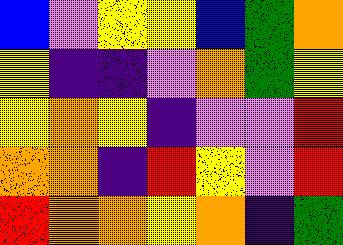[["blue", "violet", "yellow", "yellow", "blue", "green", "orange"], ["yellow", "indigo", "indigo", "violet", "orange", "green", "yellow"], ["yellow", "orange", "yellow", "indigo", "violet", "violet", "red"], ["orange", "orange", "indigo", "red", "yellow", "violet", "red"], ["red", "orange", "orange", "yellow", "orange", "indigo", "green"]]